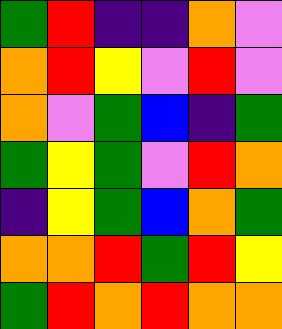[["green", "red", "indigo", "indigo", "orange", "violet"], ["orange", "red", "yellow", "violet", "red", "violet"], ["orange", "violet", "green", "blue", "indigo", "green"], ["green", "yellow", "green", "violet", "red", "orange"], ["indigo", "yellow", "green", "blue", "orange", "green"], ["orange", "orange", "red", "green", "red", "yellow"], ["green", "red", "orange", "red", "orange", "orange"]]